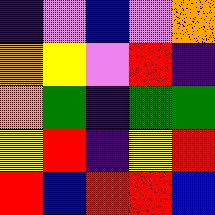[["indigo", "violet", "blue", "violet", "orange"], ["orange", "yellow", "violet", "red", "indigo"], ["orange", "green", "indigo", "green", "green"], ["yellow", "red", "indigo", "yellow", "red"], ["red", "blue", "red", "red", "blue"]]